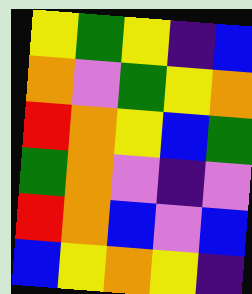[["yellow", "green", "yellow", "indigo", "blue"], ["orange", "violet", "green", "yellow", "orange"], ["red", "orange", "yellow", "blue", "green"], ["green", "orange", "violet", "indigo", "violet"], ["red", "orange", "blue", "violet", "blue"], ["blue", "yellow", "orange", "yellow", "indigo"]]